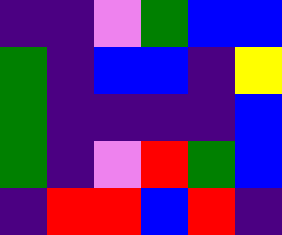[["indigo", "indigo", "violet", "green", "blue", "blue"], ["green", "indigo", "blue", "blue", "indigo", "yellow"], ["green", "indigo", "indigo", "indigo", "indigo", "blue"], ["green", "indigo", "violet", "red", "green", "blue"], ["indigo", "red", "red", "blue", "red", "indigo"]]